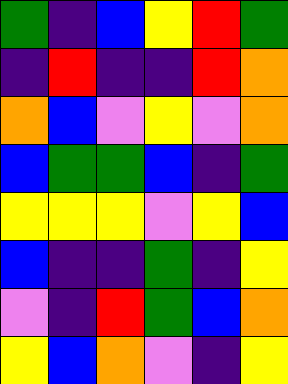[["green", "indigo", "blue", "yellow", "red", "green"], ["indigo", "red", "indigo", "indigo", "red", "orange"], ["orange", "blue", "violet", "yellow", "violet", "orange"], ["blue", "green", "green", "blue", "indigo", "green"], ["yellow", "yellow", "yellow", "violet", "yellow", "blue"], ["blue", "indigo", "indigo", "green", "indigo", "yellow"], ["violet", "indigo", "red", "green", "blue", "orange"], ["yellow", "blue", "orange", "violet", "indigo", "yellow"]]